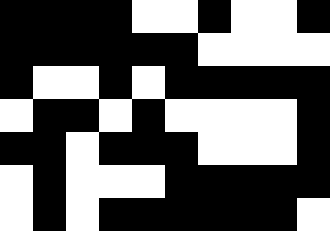[["black", "black", "black", "black", "white", "white", "black", "white", "white", "black"], ["black", "black", "black", "black", "black", "black", "white", "white", "white", "white"], ["black", "white", "white", "black", "white", "black", "black", "black", "black", "black"], ["white", "black", "black", "white", "black", "white", "white", "white", "white", "black"], ["black", "black", "white", "black", "black", "black", "white", "white", "white", "black"], ["white", "black", "white", "white", "white", "black", "black", "black", "black", "black"], ["white", "black", "white", "black", "black", "black", "black", "black", "black", "white"]]